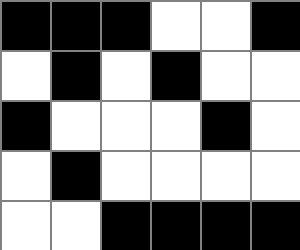[["black", "black", "black", "white", "white", "black"], ["white", "black", "white", "black", "white", "white"], ["black", "white", "white", "white", "black", "white"], ["white", "black", "white", "white", "white", "white"], ["white", "white", "black", "black", "black", "black"]]